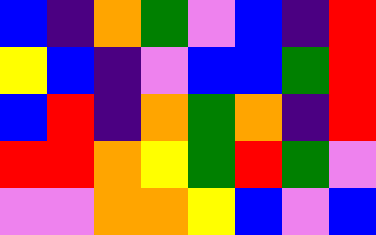[["blue", "indigo", "orange", "green", "violet", "blue", "indigo", "red"], ["yellow", "blue", "indigo", "violet", "blue", "blue", "green", "red"], ["blue", "red", "indigo", "orange", "green", "orange", "indigo", "red"], ["red", "red", "orange", "yellow", "green", "red", "green", "violet"], ["violet", "violet", "orange", "orange", "yellow", "blue", "violet", "blue"]]